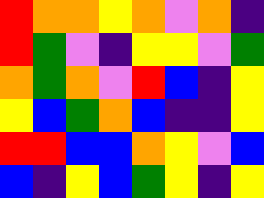[["red", "orange", "orange", "yellow", "orange", "violet", "orange", "indigo"], ["red", "green", "violet", "indigo", "yellow", "yellow", "violet", "green"], ["orange", "green", "orange", "violet", "red", "blue", "indigo", "yellow"], ["yellow", "blue", "green", "orange", "blue", "indigo", "indigo", "yellow"], ["red", "red", "blue", "blue", "orange", "yellow", "violet", "blue"], ["blue", "indigo", "yellow", "blue", "green", "yellow", "indigo", "yellow"]]